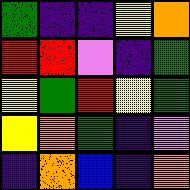[["green", "indigo", "indigo", "yellow", "orange"], ["red", "red", "violet", "indigo", "green"], ["yellow", "green", "red", "yellow", "green"], ["yellow", "orange", "green", "indigo", "violet"], ["indigo", "orange", "blue", "indigo", "orange"]]